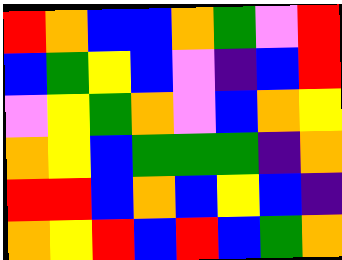[["red", "orange", "blue", "blue", "orange", "green", "violet", "red"], ["blue", "green", "yellow", "blue", "violet", "indigo", "blue", "red"], ["violet", "yellow", "green", "orange", "violet", "blue", "orange", "yellow"], ["orange", "yellow", "blue", "green", "green", "green", "indigo", "orange"], ["red", "red", "blue", "orange", "blue", "yellow", "blue", "indigo"], ["orange", "yellow", "red", "blue", "red", "blue", "green", "orange"]]